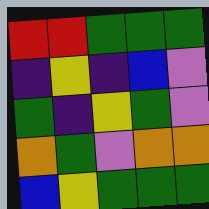[["red", "red", "green", "green", "green"], ["indigo", "yellow", "indigo", "blue", "violet"], ["green", "indigo", "yellow", "green", "violet"], ["orange", "green", "violet", "orange", "orange"], ["blue", "yellow", "green", "green", "green"]]